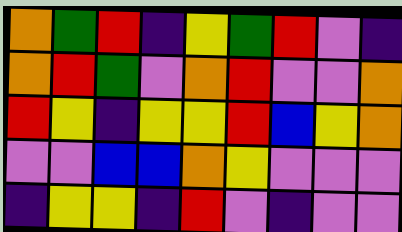[["orange", "green", "red", "indigo", "yellow", "green", "red", "violet", "indigo"], ["orange", "red", "green", "violet", "orange", "red", "violet", "violet", "orange"], ["red", "yellow", "indigo", "yellow", "yellow", "red", "blue", "yellow", "orange"], ["violet", "violet", "blue", "blue", "orange", "yellow", "violet", "violet", "violet"], ["indigo", "yellow", "yellow", "indigo", "red", "violet", "indigo", "violet", "violet"]]